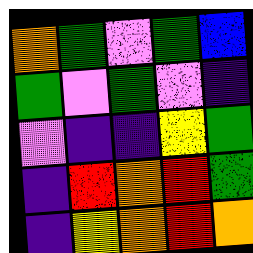[["orange", "green", "violet", "green", "blue"], ["green", "violet", "green", "violet", "indigo"], ["violet", "indigo", "indigo", "yellow", "green"], ["indigo", "red", "orange", "red", "green"], ["indigo", "yellow", "orange", "red", "orange"]]